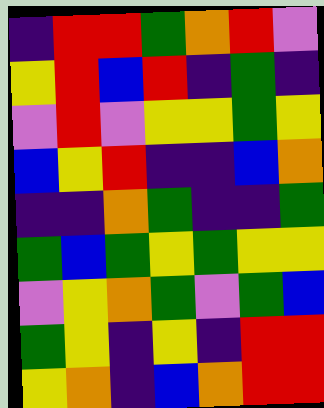[["indigo", "red", "red", "green", "orange", "red", "violet"], ["yellow", "red", "blue", "red", "indigo", "green", "indigo"], ["violet", "red", "violet", "yellow", "yellow", "green", "yellow"], ["blue", "yellow", "red", "indigo", "indigo", "blue", "orange"], ["indigo", "indigo", "orange", "green", "indigo", "indigo", "green"], ["green", "blue", "green", "yellow", "green", "yellow", "yellow"], ["violet", "yellow", "orange", "green", "violet", "green", "blue"], ["green", "yellow", "indigo", "yellow", "indigo", "red", "red"], ["yellow", "orange", "indigo", "blue", "orange", "red", "red"]]